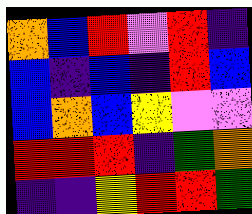[["orange", "blue", "red", "violet", "red", "indigo"], ["blue", "indigo", "blue", "indigo", "red", "blue"], ["blue", "orange", "blue", "yellow", "violet", "violet"], ["red", "red", "red", "indigo", "green", "orange"], ["indigo", "indigo", "yellow", "red", "red", "green"]]